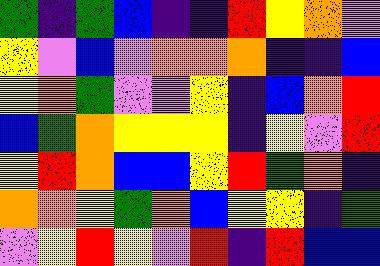[["green", "indigo", "green", "blue", "indigo", "indigo", "red", "yellow", "orange", "violet"], ["yellow", "violet", "blue", "violet", "orange", "orange", "orange", "indigo", "indigo", "blue"], ["yellow", "orange", "green", "violet", "violet", "yellow", "indigo", "blue", "orange", "red"], ["blue", "green", "orange", "yellow", "yellow", "yellow", "indigo", "yellow", "violet", "red"], ["yellow", "red", "orange", "blue", "blue", "yellow", "red", "green", "orange", "indigo"], ["orange", "orange", "yellow", "green", "orange", "blue", "yellow", "yellow", "indigo", "green"], ["violet", "yellow", "red", "yellow", "violet", "red", "indigo", "red", "blue", "blue"]]